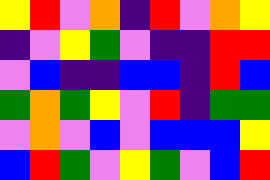[["yellow", "red", "violet", "orange", "indigo", "red", "violet", "orange", "yellow"], ["indigo", "violet", "yellow", "green", "violet", "indigo", "indigo", "red", "red"], ["violet", "blue", "indigo", "indigo", "blue", "blue", "indigo", "red", "blue"], ["green", "orange", "green", "yellow", "violet", "red", "indigo", "green", "green"], ["violet", "orange", "violet", "blue", "violet", "blue", "blue", "blue", "yellow"], ["blue", "red", "green", "violet", "yellow", "green", "violet", "blue", "red"]]